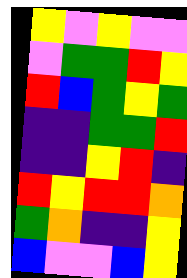[["yellow", "violet", "yellow", "violet", "violet"], ["violet", "green", "green", "red", "yellow"], ["red", "blue", "green", "yellow", "green"], ["indigo", "indigo", "green", "green", "red"], ["indigo", "indigo", "yellow", "red", "indigo"], ["red", "yellow", "red", "red", "orange"], ["green", "orange", "indigo", "indigo", "yellow"], ["blue", "violet", "violet", "blue", "yellow"]]